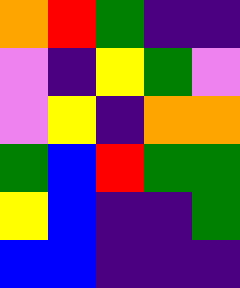[["orange", "red", "green", "indigo", "indigo"], ["violet", "indigo", "yellow", "green", "violet"], ["violet", "yellow", "indigo", "orange", "orange"], ["green", "blue", "red", "green", "green"], ["yellow", "blue", "indigo", "indigo", "green"], ["blue", "blue", "indigo", "indigo", "indigo"]]